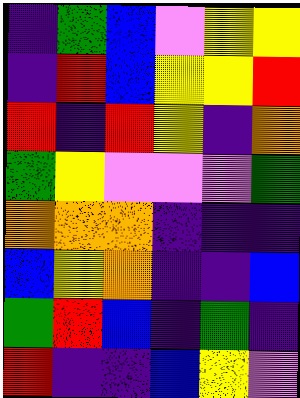[["indigo", "green", "blue", "violet", "yellow", "yellow"], ["indigo", "red", "blue", "yellow", "yellow", "red"], ["red", "indigo", "red", "yellow", "indigo", "orange"], ["green", "yellow", "violet", "violet", "violet", "green"], ["orange", "orange", "orange", "indigo", "indigo", "indigo"], ["blue", "yellow", "orange", "indigo", "indigo", "blue"], ["green", "red", "blue", "indigo", "green", "indigo"], ["red", "indigo", "indigo", "blue", "yellow", "violet"]]